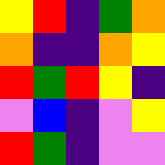[["yellow", "red", "indigo", "green", "orange"], ["orange", "indigo", "indigo", "orange", "yellow"], ["red", "green", "red", "yellow", "indigo"], ["violet", "blue", "indigo", "violet", "yellow"], ["red", "green", "indigo", "violet", "violet"]]